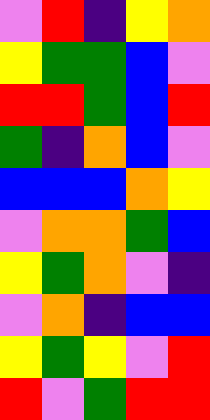[["violet", "red", "indigo", "yellow", "orange"], ["yellow", "green", "green", "blue", "violet"], ["red", "red", "green", "blue", "red"], ["green", "indigo", "orange", "blue", "violet"], ["blue", "blue", "blue", "orange", "yellow"], ["violet", "orange", "orange", "green", "blue"], ["yellow", "green", "orange", "violet", "indigo"], ["violet", "orange", "indigo", "blue", "blue"], ["yellow", "green", "yellow", "violet", "red"], ["red", "violet", "green", "red", "red"]]